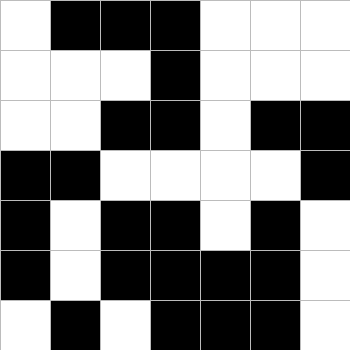[["white", "black", "black", "black", "white", "white", "white"], ["white", "white", "white", "black", "white", "white", "white"], ["white", "white", "black", "black", "white", "black", "black"], ["black", "black", "white", "white", "white", "white", "black"], ["black", "white", "black", "black", "white", "black", "white"], ["black", "white", "black", "black", "black", "black", "white"], ["white", "black", "white", "black", "black", "black", "white"]]